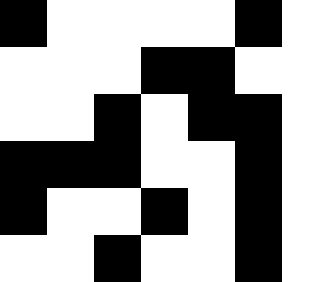[["black", "white", "white", "white", "white", "black", "white"], ["white", "white", "white", "black", "black", "white", "white"], ["white", "white", "black", "white", "black", "black", "white"], ["black", "black", "black", "white", "white", "black", "white"], ["black", "white", "white", "black", "white", "black", "white"], ["white", "white", "black", "white", "white", "black", "white"]]